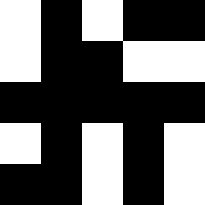[["white", "black", "white", "black", "black"], ["white", "black", "black", "white", "white"], ["black", "black", "black", "black", "black"], ["white", "black", "white", "black", "white"], ["black", "black", "white", "black", "white"]]